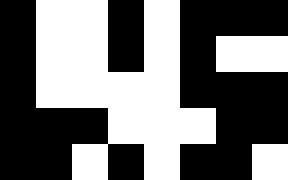[["black", "white", "white", "black", "white", "black", "black", "black"], ["black", "white", "white", "black", "white", "black", "white", "white"], ["black", "white", "white", "white", "white", "black", "black", "black"], ["black", "black", "black", "white", "white", "white", "black", "black"], ["black", "black", "white", "black", "white", "black", "black", "white"]]